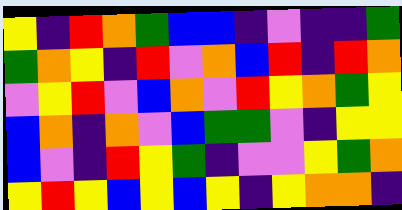[["yellow", "indigo", "red", "orange", "green", "blue", "blue", "indigo", "violet", "indigo", "indigo", "green"], ["green", "orange", "yellow", "indigo", "red", "violet", "orange", "blue", "red", "indigo", "red", "orange"], ["violet", "yellow", "red", "violet", "blue", "orange", "violet", "red", "yellow", "orange", "green", "yellow"], ["blue", "orange", "indigo", "orange", "violet", "blue", "green", "green", "violet", "indigo", "yellow", "yellow"], ["blue", "violet", "indigo", "red", "yellow", "green", "indigo", "violet", "violet", "yellow", "green", "orange"], ["yellow", "red", "yellow", "blue", "yellow", "blue", "yellow", "indigo", "yellow", "orange", "orange", "indigo"]]